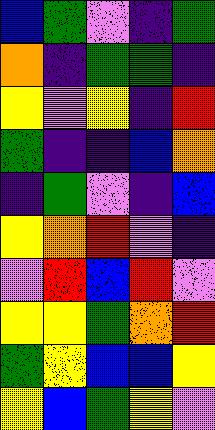[["blue", "green", "violet", "indigo", "green"], ["orange", "indigo", "green", "green", "indigo"], ["yellow", "violet", "yellow", "indigo", "red"], ["green", "indigo", "indigo", "blue", "orange"], ["indigo", "green", "violet", "indigo", "blue"], ["yellow", "orange", "red", "violet", "indigo"], ["violet", "red", "blue", "red", "violet"], ["yellow", "yellow", "green", "orange", "red"], ["green", "yellow", "blue", "blue", "yellow"], ["yellow", "blue", "green", "yellow", "violet"]]